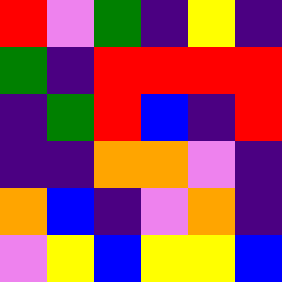[["red", "violet", "green", "indigo", "yellow", "indigo"], ["green", "indigo", "red", "red", "red", "red"], ["indigo", "green", "red", "blue", "indigo", "red"], ["indigo", "indigo", "orange", "orange", "violet", "indigo"], ["orange", "blue", "indigo", "violet", "orange", "indigo"], ["violet", "yellow", "blue", "yellow", "yellow", "blue"]]